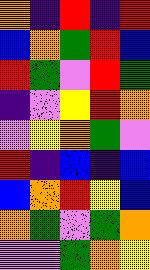[["orange", "indigo", "red", "indigo", "red"], ["blue", "orange", "green", "red", "blue"], ["red", "green", "violet", "red", "green"], ["indigo", "violet", "yellow", "red", "orange"], ["violet", "yellow", "orange", "green", "violet"], ["red", "indigo", "blue", "indigo", "blue"], ["blue", "orange", "red", "yellow", "blue"], ["orange", "green", "violet", "green", "orange"], ["violet", "violet", "green", "orange", "yellow"]]